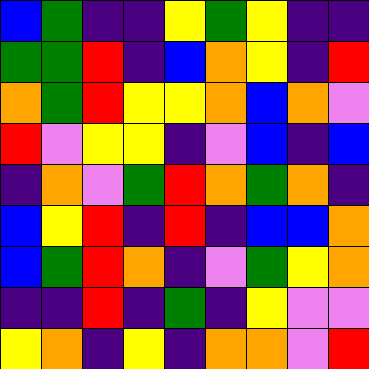[["blue", "green", "indigo", "indigo", "yellow", "green", "yellow", "indigo", "indigo"], ["green", "green", "red", "indigo", "blue", "orange", "yellow", "indigo", "red"], ["orange", "green", "red", "yellow", "yellow", "orange", "blue", "orange", "violet"], ["red", "violet", "yellow", "yellow", "indigo", "violet", "blue", "indigo", "blue"], ["indigo", "orange", "violet", "green", "red", "orange", "green", "orange", "indigo"], ["blue", "yellow", "red", "indigo", "red", "indigo", "blue", "blue", "orange"], ["blue", "green", "red", "orange", "indigo", "violet", "green", "yellow", "orange"], ["indigo", "indigo", "red", "indigo", "green", "indigo", "yellow", "violet", "violet"], ["yellow", "orange", "indigo", "yellow", "indigo", "orange", "orange", "violet", "red"]]